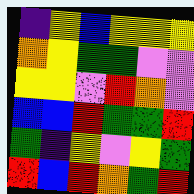[["indigo", "yellow", "blue", "yellow", "yellow", "yellow"], ["orange", "yellow", "green", "green", "violet", "violet"], ["yellow", "yellow", "violet", "red", "orange", "violet"], ["blue", "blue", "red", "green", "green", "red"], ["green", "indigo", "yellow", "violet", "yellow", "green"], ["red", "blue", "red", "orange", "green", "red"]]